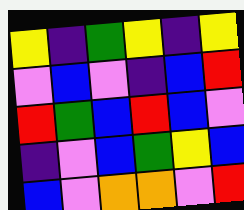[["yellow", "indigo", "green", "yellow", "indigo", "yellow"], ["violet", "blue", "violet", "indigo", "blue", "red"], ["red", "green", "blue", "red", "blue", "violet"], ["indigo", "violet", "blue", "green", "yellow", "blue"], ["blue", "violet", "orange", "orange", "violet", "red"]]